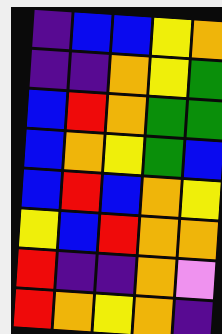[["indigo", "blue", "blue", "yellow", "orange"], ["indigo", "indigo", "orange", "yellow", "green"], ["blue", "red", "orange", "green", "green"], ["blue", "orange", "yellow", "green", "blue"], ["blue", "red", "blue", "orange", "yellow"], ["yellow", "blue", "red", "orange", "orange"], ["red", "indigo", "indigo", "orange", "violet"], ["red", "orange", "yellow", "orange", "indigo"]]